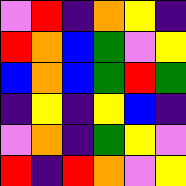[["violet", "red", "indigo", "orange", "yellow", "indigo"], ["red", "orange", "blue", "green", "violet", "yellow"], ["blue", "orange", "blue", "green", "red", "green"], ["indigo", "yellow", "indigo", "yellow", "blue", "indigo"], ["violet", "orange", "indigo", "green", "yellow", "violet"], ["red", "indigo", "red", "orange", "violet", "yellow"]]